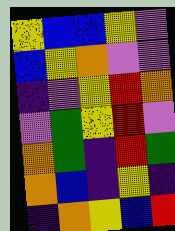[["yellow", "blue", "blue", "yellow", "violet"], ["blue", "yellow", "orange", "violet", "violet"], ["indigo", "violet", "yellow", "red", "orange"], ["violet", "green", "yellow", "red", "violet"], ["orange", "green", "indigo", "red", "green"], ["orange", "blue", "indigo", "yellow", "indigo"], ["indigo", "orange", "yellow", "blue", "red"]]